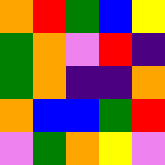[["orange", "red", "green", "blue", "yellow"], ["green", "orange", "violet", "red", "indigo"], ["green", "orange", "indigo", "indigo", "orange"], ["orange", "blue", "blue", "green", "red"], ["violet", "green", "orange", "yellow", "violet"]]